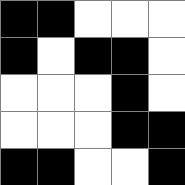[["black", "black", "white", "white", "white"], ["black", "white", "black", "black", "white"], ["white", "white", "white", "black", "white"], ["white", "white", "white", "black", "black"], ["black", "black", "white", "white", "black"]]